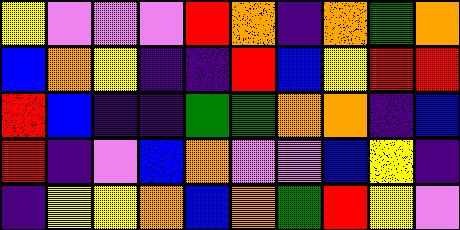[["yellow", "violet", "violet", "violet", "red", "orange", "indigo", "orange", "green", "orange"], ["blue", "orange", "yellow", "indigo", "indigo", "red", "blue", "yellow", "red", "red"], ["red", "blue", "indigo", "indigo", "green", "green", "orange", "orange", "indigo", "blue"], ["red", "indigo", "violet", "blue", "orange", "violet", "violet", "blue", "yellow", "indigo"], ["indigo", "yellow", "yellow", "orange", "blue", "orange", "green", "red", "yellow", "violet"]]